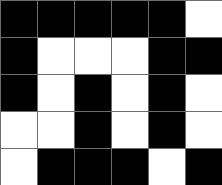[["black", "black", "black", "black", "black", "white"], ["black", "white", "white", "white", "black", "black"], ["black", "white", "black", "white", "black", "white"], ["white", "white", "black", "white", "black", "white"], ["white", "black", "black", "black", "white", "black"]]